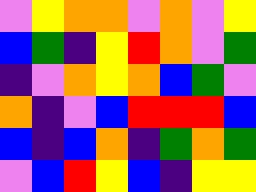[["violet", "yellow", "orange", "orange", "violet", "orange", "violet", "yellow"], ["blue", "green", "indigo", "yellow", "red", "orange", "violet", "green"], ["indigo", "violet", "orange", "yellow", "orange", "blue", "green", "violet"], ["orange", "indigo", "violet", "blue", "red", "red", "red", "blue"], ["blue", "indigo", "blue", "orange", "indigo", "green", "orange", "green"], ["violet", "blue", "red", "yellow", "blue", "indigo", "yellow", "yellow"]]